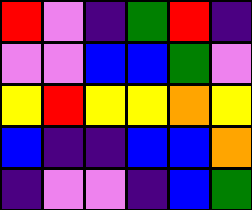[["red", "violet", "indigo", "green", "red", "indigo"], ["violet", "violet", "blue", "blue", "green", "violet"], ["yellow", "red", "yellow", "yellow", "orange", "yellow"], ["blue", "indigo", "indigo", "blue", "blue", "orange"], ["indigo", "violet", "violet", "indigo", "blue", "green"]]